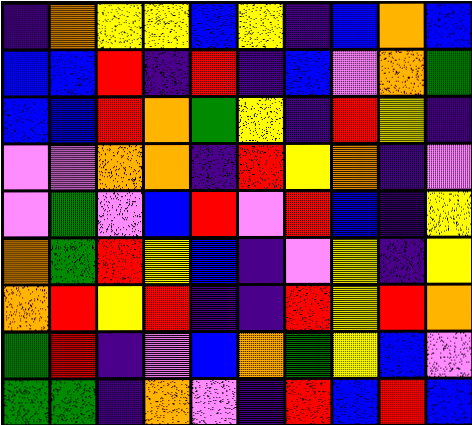[["indigo", "orange", "yellow", "yellow", "blue", "yellow", "indigo", "blue", "orange", "blue"], ["blue", "blue", "red", "indigo", "red", "indigo", "blue", "violet", "orange", "green"], ["blue", "blue", "red", "orange", "green", "yellow", "indigo", "red", "yellow", "indigo"], ["violet", "violet", "orange", "orange", "indigo", "red", "yellow", "orange", "indigo", "violet"], ["violet", "green", "violet", "blue", "red", "violet", "red", "blue", "indigo", "yellow"], ["orange", "green", "red", "yellow", "blue", "indigo", "violet", "yellow", "indigo", "yellow"], ["orange", "red", "yellow", "red", "indigo", "indigo", "red", "yellow", "red", "orange"], ["green", "red", "indigo", "violet", "blue", "orange", "green", "yellow", "blue", "violet"], ["green", "green", "indigo", "orange", "violet", "indigo", "red", "blue", "red", "blue"]]